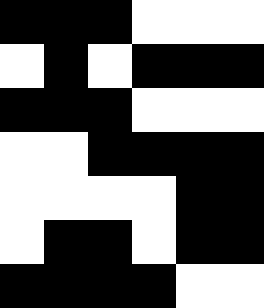[["black", "black", "black", "white", "white", "white"], ["white", "black", "white", "black", "black", "black"], ["black", "black", "black", "white", "white", "white"], ["white", "white", "black", "black", "black", "black"], ["white", "white", "white", "white", "black", "black"], ["white", "black", "black", "white", "black", "black"], ["black", "black", "black", "black", "white", "white"]]